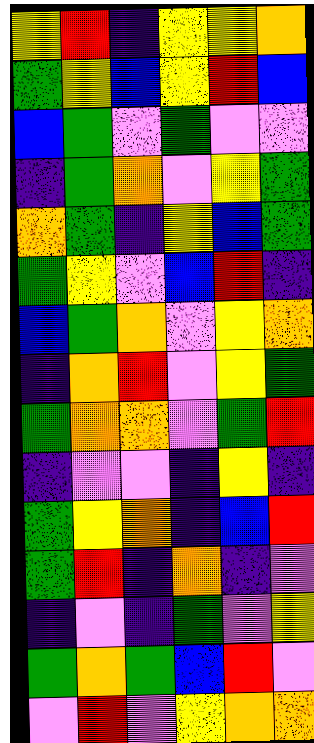[["yellow", "red", "indigo", "yellow", "yellow", "orange"], ["green", "yellow", "blue", "yellow", "red", "blue"], ["blue", "green", "violet", "green", "violet", "violet"], ["indigo", "green", "orange", "violet", "yellow", "green"], ["orange", "green", "indigo", "yellow", "blue", "green"], ["green", "yellow", "violet", "blue", "red", "indigo"], ["blue", "green", "orange", "violet", "yellow", "orange"], ["indigo", "orange", "red", "violet", "yellow", "green"], ["green", "orange", "orange", "violet", "green", "red"], ["indigo", "violet", "violet", "indigo", "yellow", "indigo"], ["green", "yellow", "orange", "indigo", "blue", "red"], ["green", "red", "indigo", "orange", "indigo", "violet"], ["indigo", "violet", "indigo", "green", "violet", "yellow"], ["green", "orange", "green", "blue", "red", "violet"], ["violet", "red", "violet", "yellow", "orange", "orange"]]